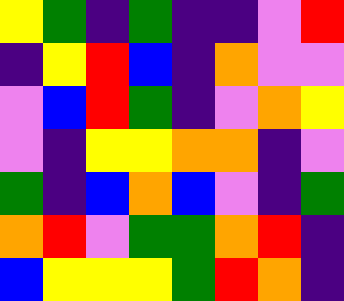[["yellow", "green", "indigo", "green", "indigo", "indigo", "violet", "red"], ["indigo", "yellow", "red", "blue", "indigo", "orange", "violet", "violet"], ["violet", "blue", "red", "green", "indigo", "violet", "orange", "yellow"], ["violet", "indigo", "yellow", "yellow", "orange", "orange", "indigo", "violet"], ["green", "indigo", "blue", "orange", "blue", "violet", "indigo", "green"], ["orange", "red", "violet", "green", "green", "orange", "red", "indigo"], ["blue", "yellow", "yellow", "yellow", "green", "red", "orange", "indigo"]]